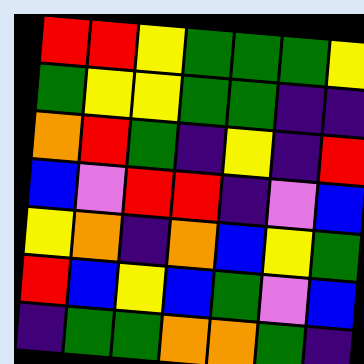[["red", "red", "yellow", "green", "green", "green", "yellow"], ["green", "yellow", "yellow", "green", "green", "indigo", "indigo"], ["orange", "red", "green", "indigo", "yellow", "indigo", "red"], ["blue", "violet", "red", "red", "indigo", "violet", "blue"], ["yellow", "orange", "indigo", "orange", "blue", "yellow", "green"], ["red", "blue", "yellow", "blue", "green", "violet", "blue"], ["indigo", "green", "green", "orange", "orange", "green", "indigo"]]